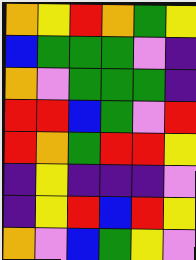[["orange", "yellow", "red", "orange", "green", "yellow"], ["blue", "green", "green", "green", "violet", "indigo"], ["orange", "violet", "green", "green", "green", "indigo"], ["red", "red", "blue", "green", "violet", "red"], ["red", "orange", "green", "red", "red", "yellow"], ["indigo", "yellow", "indigo", "indigo", "indigo", "violet"], ["indigo", "yellow", "red", "blue", "red", "yellow"], ["orange", "violet", "blue", "green", "yellow", "violet"]]